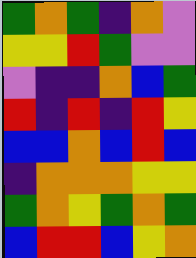[["green", "orange", "green", "indigo", "orange", "violet"], ["yellow", "yellow", "red", "green", "violet", "violet"], ["violet", "indigo", "indigo", "orange", "blue", "green"], ["red", "indigo", "red", "indigo", "red", "yellow"], ["blue", "blue", "orange", "blue", "red", "blue"], ["indigo", "orange", "orange", "orange", "yellow", "yellow"], ["green", "orange", "yellow", "green", "orange", "green"], ["blue", "red", "red", "blue", "yellow", "orange"]]